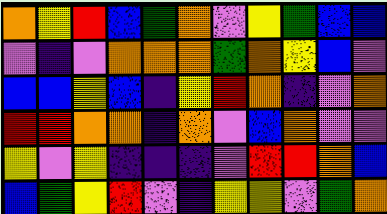[["orange", "yellow", "red", "blue", "green", "orange", "violet", "yellow", "green", "blue", "blue"], ["violet", "indigo", "violet", "orange", "orange", "orange", "green", "orange", "yellow", "blue", "violet"], ["blue", "blue", "yellow", "blue", "indigo", "yellow", "red", "orange", "indigo", "violet", "orange"], ["red", "red", "orange", "orange", "indigo", "orange", "violet", "blue", "orange", "violet", "violet"], ["yellow", "violet", "yellow", "indigo", "indigo", "indigo", "violet", "red", "red", "orange", "blue"], ["blue", "green", "yellow", "red", "violet", "indigo", "yellow", "yellow", "violet", "green", "orange"]]